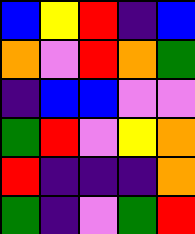[["blue", "yellow", "red", "indigo", "blue"], ["orange", "violet", "red", "orange", "green"], ["indigo", "blue", "blue", "violet", "violet"], ["green", "red", "violet", "yellow", "orange"], ["red", "indigo", "indigo", "indigo", "orange"], ["green", "indigo", "violet", "green", "red"]]